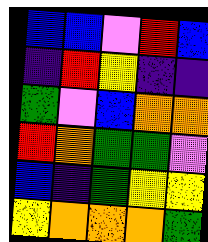[["blue", "blue", "violet", "red", "blue"], ["indigo", "red", "yellow", "indigo", "indigo"], ["green", "violet", "blue", "orange", "orange"], ["red", "orange", "green", "green", "violet"], ["blue", "indigo", "green", "yellow", "yellow"], ["yellow", "orange", "orange", "orange", "green"]]